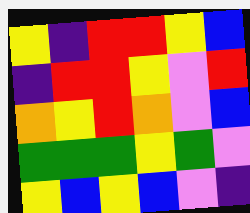[["yellow", "indigo", "red", "red", "yellow", "blue"], ["indigo", "red", "red", "yellow", "violet", "red"], ["orange", "yellow", "red", "orange", "violet", "blue"], ["green", "green", "green", "yellow", "green", "violet"], ["yellow", "blue", "yellow", "blue", "violet", "indigo"]]